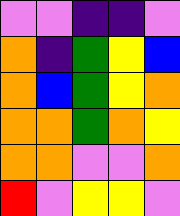[["violet", "violet", "indigo", "indigo", "violet"], ["orange", "indigo", "green", "yellow", "blue"], ["orange", "blue", "green", "yellow", "orange"], ["orange", "orange", "green", "orange", "yellow"], ["orange", "orange", "violet", "violet", "orange"], ["red", "violet", "yellow", "yellow", "violet"]]